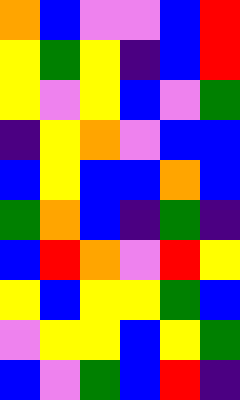[["orange", "blue", "violet", "violet", "blue", "red"], ["yellow", "green", "yellow", "indigo", "blue", "red"], ["yellow", "violet", "yellow", "blue", "violet", "green"], ["indigo", "yellow", "orange", "violet", "blue", "blue"], ["blue", "yellow", "blue", "blue", "orange", "blue"], ["green", "orange", "blue", "indigo", "green", "indigo"], ["blue", "red", "orange", "violet", "red", "yellow"], ["yellow", "blue", "yellow", "yellow", "green", "blue"], ["violet", "yellow", "yellow", "blue", "yellow", "green"], ["blue", "violet", "green", "blue", "red", "indigo"]]